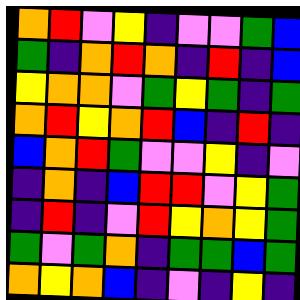[["orange", "red", "violet", "yellow", "indigo", "violet", "violet", "green", "blue"], ["green", "indigo", "orange", "red", "orange", "indigo", "red", "indigo", "blue"], ["yellow", "orange", "orange", "violet", "green", "yellow", "green", "indigo", "green"], ["orange", "red", "yellow", "orange", "red", "blue", "indigo", "red", "indigo"], ["blue", "orange", "red", "green", "violet", "violet", "yellow", "indigo", "violet"], ["indigo", "orange", "indigo", "blue", "red", "red", "violet", "yellow", "green"], ["indigo", "red", "indigo", "violet", "red", "yellow", "orange", "yellow", "green"], ["green", "violet", "green", "orange", "indigo", "green", "green", "blue", "green"], ["orange", "yellow", "orange", "blue", "indigo", "violet", "indigo", "yellow", "indigo"]]